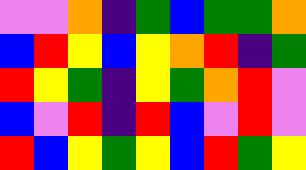[["violet", "violet", "orange", "indigo", "green", "blue", "green", "green", "orange"], ["blue", "red", "yellow", "blue", "yellow", "orange", "red", "indigo", "green"], ["red", "yellow", "green", "indigo", "yellow", "green", "orange", "red", "violet"], ["blue", "violet", "red", "indigo", "red", "blue", "violet", "red", "violet"], ["red", "blue", "yellow", "green", "yellow", "blue", "red", "green", "yellow"]]